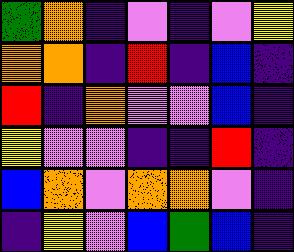[["green", "orange", "indigo", "violet", "indigo", "violet", "yellow"], ["orange", "orange", "indigo", "red", "indigo", "blue", "indigo"], ["red", "indigo", "orange", "violet", "violet", "blue", "indigo"], ["yellow", "violet", "violet", "indigo", "indigo", "red", "indigo"], ["blue", "orange", "violet", "orange", "orange", "violet", "indigo"], ["indigo", "yellow", "violet", "blue", "green", "blue", "indigo"]]